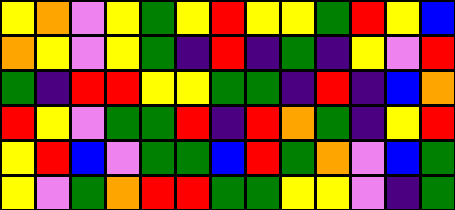[["yellow", "orange", "violet", "yellow", "green", "yellow", "red", "yellow", "yellow", "green", "red", "yellow", "blue"], ["orange", "yellow", "violet", "yellow", "green", "indigo", "red", "indigo", "green", "indigo", "yellow", "violet", "red"], ["green", "indigo", "red", "red", "yellow", "yellow", "green", "green", "indigo", "red", "indigo", "blue", "orange"], ["red", "yellow", "violet", "green", "green", "red", "indigo", "red", "orange", "green", "indigo", "yellow", "red"], ["yellow", "red", "blue", "violet", "green", "green", "blue", "red", "green", "orange", "violet", "blue", "green"], ["yellow", "violet", "green", "orange", "red", "red", "green", "green", "yellow", "yellow", "violet", "indigo", "green"]]